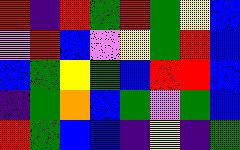[["red", "indigo", "red", "green", "red", "green", "yellow", "blue"], ["violet", "red", "blue", "violet", "yellow", "green", "red", "blue"], ["blue", "green", "yellow", "green", "blue", "red", "red", "blue"], ["indigo", "green", "orange", "blue", "green", "violet", "green", "blue"], ["red", "green", "blue", "blue", "indigo", "yellow", "indigo", "green"]]